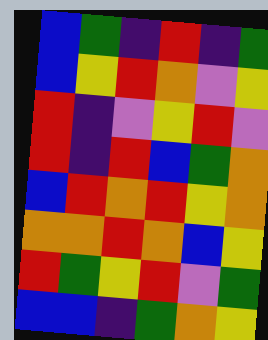[["blue", "green", "indigo", "red", "indigo", "green"], ["blue", "yellow", "red", "orange", "violet", "yellow"], ["red", "indigo", "violet", "yellow", "red", "violet"], ["red", "indigo", "red", "blue", "green", "orange"], ["blue", "red", "orange", "red", "yellow", "orange"], ["orange", "orange", "red", "orange", "blue", "yellow"], ["red", "green", "yellow", "red", "violet", "green"], ["blue", "blue", "indigo", "green", "orange", "yellow"]]